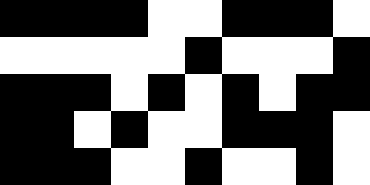[["black", "black", "black", "black", "white", "white", "black", "black", "black", "white"], ["white", "white", "white", "white", "white", "black", "white", "white", "white", "black"], ["black", "black", "black", "white", "black", "white", "black", "white", "black", "black"], ["black", "black", "white", "black", "white", "white", "black", "black", "black", "white"], ["black", "black", "black", "white", "white", "black", "white", "white", "black", "white"]]